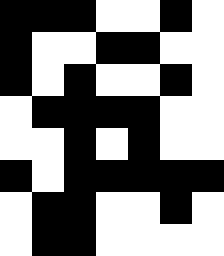[["black", "black", "black", "white", "white", "black", "white"], ["black", "white", "white", "black", "black", "white", "white"], ["black", "white", "black", "white", "white", "black", "white"], ["white", "black", "black", "black", "black", "white", "white"], ["white", "white", "black", "white", "black", "white", "white"], ["black", "white", "black", "black", "black", "black", "black"], ["white", "black", "black", "white", "white", "black", "white"], ["white", "black", "black", "white", "white", "white", "white"]]